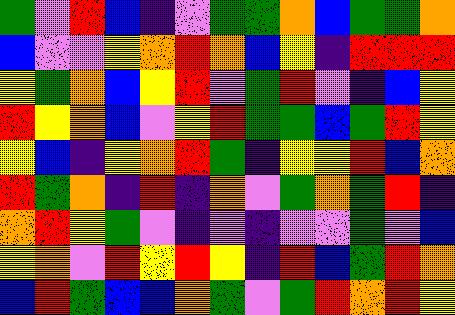[["green", "violet", "red", "blue", "indigo", "violet", "green", "green", "orange", "blue", "green", "green", "orange"], ["blue", "violet", "violet", "yellow", "orange", "red", "orange", "blue", "yellow", "indigo", "red", "red", "red"], ["yellow", "green", "orange", "blue", "yellow", "red", "violet", "green", "red", "violet", "indigo", "blue", "yellow"], ["red", "yellow", "orange", "blue", "violet", "yellow", "red", "green", "green", "blue", "green", "red", "yellow"], ["yellow", "blue", "indigo", "yellow", "orange", "red", "green", "indigo", "yellow", "yellow", "red", "blue", "orange"], ["red", "green", "orange", "indigo", "red", "indigo", "orange", "violet", "green", "orange", "green", "red", "indigo"], ["orange", "red", "yellow", "green", "violet", "indigo", "violet", "indigo", "violet", "violet", "green", "violet", "blue"], ["yellow", "orange", "violet", "red", "yellow", "red", "yellow", "indigo", "red", "blue", "green", "red", "orange"], ["blue", "red", "green", "blue", "blue", "orange", "green", "violet", "green", "red", "orange", "red", "yellow"]]